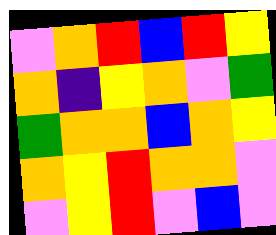[["violet", "orange", "red", "blue", "red", "yellow"], ["orange", "indigo", "yellow", "orange", "violet", "green"], ["green", "orange", "orange", "blue", "orange", "yellow"], ["orange", "yellow", "red", "orange", "orange", "violet"], ["violet", "yellow", "red", "violet", "blue", "violet"]]